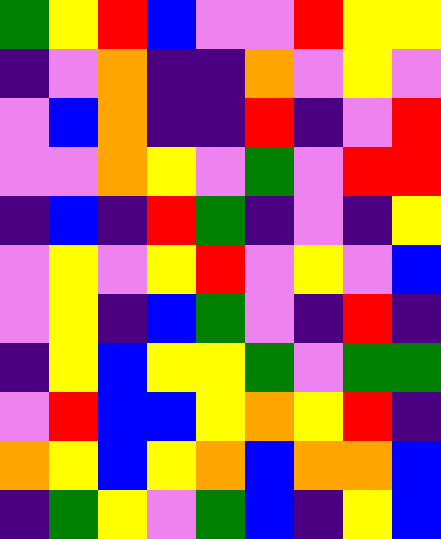[["green", "yellow", "red", "blue", "violet", "violet", "red", "yellow", "yellow"], ["indigo", "violet", "orange", "indigo", "indigo", "orange", "violet", "yellow", "violet"], ["violet", "blue", "orange", "indigo", "indigo", "red", "indigo", "violet", "red"], ["violet", "violet", "orange", "yellow", "violet", "green", "violet", "red", "red"], ["indigo", "blue", "indigo", "red", "green", "indigo", "violet", "indigo", "yellow"], ["violet", "yellow", "violet", "yellow", "red", "violet", "yellow", "violet", "blue"], ["violet", "yellow", "indigo", "blue", "green", "violet", "indigo", "red", "indigo"], ["indigo", "yellow", "blue", "yellow", "yellow", "green", "violet", "green", "green"], ["violet", "red", "blue", "blue", "yellow", "orange", "yellow", "red", "indigo"], ["orange", "yellow", "blue", "yellow", "orange", "blue", "orange", "orange", "blue"], ["indigo", "green", "yellow", "violet", "green", "blue", "indigo", "yellow", "blue"]]